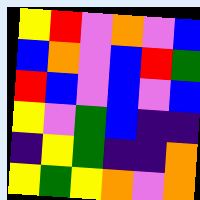[["yellow", "red", "violet", "orange", "violet", "blue"], ["blue", "orange", "violet", "blue", "red", "green"], ["red", "blue", "violet", "blue", "violet", "blue"], ["yellow", "violet", "green", "blue", "indigo", "indigo"], ["indigo", "yellow", "green", "indigo", "indigo", "orange"], ["yellow", "green", "yellow", "orange", "violet", "orange"]]